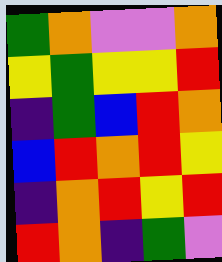[["green", "orange", "violet", "violet", "orange"], ["yellow", "green", "yellow", "yellow", "red"], ["indigo", "green", "blue", "red", "orange"], ["blue", "red", "orange", "red", "yellow"], ["indigo", "orange", "red", "yellow", "red"], ["red", "orange", "indigo", "green", "violet"]]